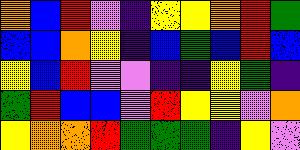[["orange", "blue", "red", "violet", "indigo", "yellow", "yellow", "orange", "red", "green"], ["blue", "blue", "orange", "yellow", "indigo", "blue", "green", "blue", "red", "blue"], ["yellow", "blue", "red", "violet", "violet", "indigo", "indigo", "yellow", "green", "indigo"], ["green", "red", "blue", "blue", "violet", "red", "yellow", "yellow", "violet", "orange"], ["yellow", "orange", "orange", "red", "green", "green", "green", "indigo", "yellow", "violet"]]